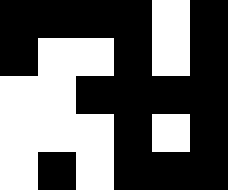[["black", "black", "black", "black", "white", "black"], ["black", "white", "white", "black", "white", "black"], ["white", "white", "black", "black", "black", "black"], ["white", "white", "white", "black", "white", "black"], ["white", "black", "white", "black", "black", "black"]]